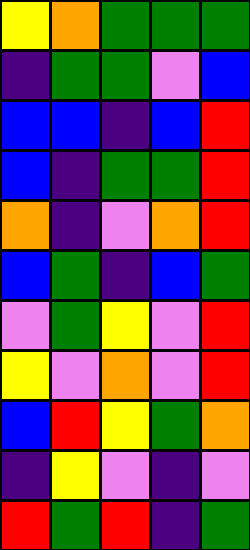[["yellow", "orange", "green", "green", "green"], ["indigo", "green", "green", "violet", "blue"], ["blue", "blue", "indigo", "blue", "red"], ["blue", "indigo", "green", "green", "red"], ["orange", "indigo", "violet", "orange", "red"], ["blue", "green", "indigo", "blue", "green"], ["violet", "green", "yellow", "violet", "red"], ["yellow", "violet", "orange", "violet", "red"], ["blue", "red", "yellow", "green", "orange"], ["indigo", "yellow", "violet", "indigo", "violet"], ["red", "green", "red", "indigo", "green"]]